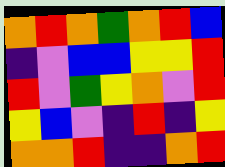[["orange", "red", "orange", "green", "orange", "red", "blue"], ["indigo", "violet", "blue", "blue", "yellow", "yellow", "red"], ["red", "violet", "green", "yellow", "orange", "violet", "red"], ["yellow", "blue", "violet", "indigo", "red", "indigo", "yellow"], ["orange", "orange", "red", "indigo", "indigo", "orange", "red"]]